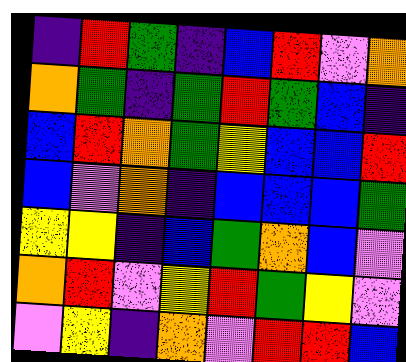[["indigo", "red", "green", "indigo", "blue", "red", "violet", "orange"], ["orange", "green", "indigo", "green", "red", "green", "blue", "indigo"], ["blue", "red", "orange", "green", "yellow", "blue", "blue", "red"], ["blue", "violet", "orange", "indigo", "blue", "blue", "blue", "green"], ["yellow", "yellow", "indigo", "blue", "green", "orange", "blue", "violet"], ["orange", "red", "violet", "yellow", "red", "green", "yellow", "violet"], ["violet", "yellow", "indigo", "orange", "violet", "red", "red", "blue"]]